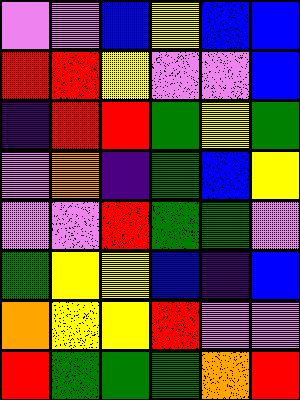[["violet", "violet", "blue", "yellow", "blue", "blue"], ["red", "red", "yellow", "violet", "violet", "blue"], ["indigo", "red", "red", "green", "yellow", "green"], ["violet", "orange", "indigo", "green", "blue", "yellow"], ["violet", "violet", "red", "green", "green", "violet"], ["green", "yellow", "yellow", "blue", "indigo", "blue"], ["orange", "yellow", "yellow", "red", "violet", "violet"], ["red", "green", "green", "green", "orange", "red"]]